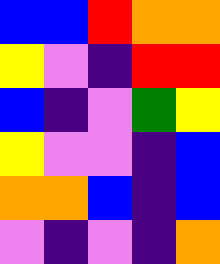[["blue", "blue", "red", "orange", "orange"], ["yellow", "violet", "indigo", "red", "red"], ["blue", "indigo", "violet", "green", "yellow"], ["yellow", "violet", "violet", "indigo", "blue"], ["orange", "orange", "blue", "indigo", "blue"], ["violet", "indigo", "violet", "indigo", "orange"]]